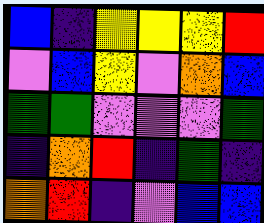[["blue", "indigo", "yellow", "yellow", "yellow", "red"], ["violet", "blue", "yellow", "violet", "orange", "blue"], ["green", "green", "violet", "violet", "violet", "green"], ["indigo", "orange", "red", "indigo", "green", "indigo"], ["orange", "red", "indigo", "violet", "blue", "blue"]]